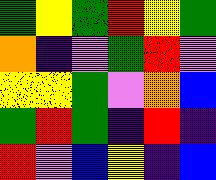[["green", "yellow", "green", "red", "yellow", "green"], ["orange", "indigo", "violet", "green", "red", "violet"], ["yellow", "yellow", "green", "violet", "orange", "blue"], ["green", "red", "green", "indigo", "red", "indigo"], ["red", "violet", "blue", "yellow", "indigo", "blue"]]